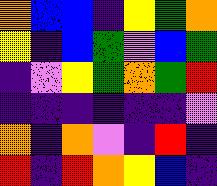[["orange", "blue", "blue", "indigo", "yellow", "green", "orange"], ["yellow", "indigo", "blue", "green", "violet", "blue", "green"], ["indigo", "violet", "yellow", "green", "orange", "green", "red"], ["indigo", "indigo", "indigo", "indigo", "indigo", "indigo", "violet"], ["orange", "indigo", "orange", "violet", "indigo", "red", "indigo"], ["red", "indigo", "red", "orange", "yellow", "blue", "indigo"]]